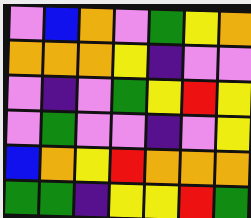[["violet", "blue", "orange", "violet", "green", "yellow", "orange"], ["orange", "orange", "orange", "yellow", "indigo", "violet", "violet"], ["violet", "indigo", "violet", "green", "yellow", "red", "yellow"], ["violet", "green", "violet", "violet", "indigo", "violet", "yellow"], ["blue", "orange", "yellow", "red", "orange", "orange", "orange"], ["green", "green", "indigo", "yellow", "yellow", "red", "green"]]